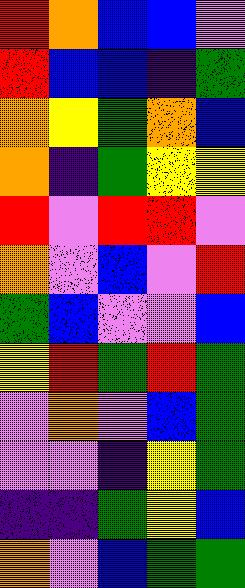[["red", "orange", "blue", "blue", "violet"], ["red", "blue", "blue", "indigo", "green"], ["orange", "yellow", "green", "orange", "blue"], ["orange", "indigo", "green", "yellow", "yellow"], ["red", "violet", "red", "red", "violet"], ["orange", "violet", "blue", "violet", "red"], ["green", "blue", "violet", "violet", "blue"], ["yellow", "red", "green", "red", "green"], ["violet", "orange", "violet", "blue", "green"], ["violet", "violet", "indigo", "yellow", "green"], ["indigo", "indigo", "green", "yellow", "blue"], ["orange", "violet", "blue", "green", "green"]]